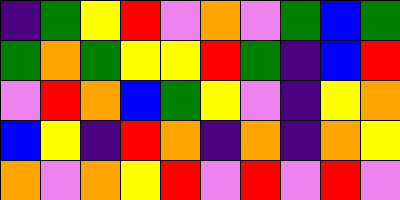[["indigo", "green", "yellow", "red", "violet", "orange", "violet", "green", "blue", "green"], ["green", "orange", "green", "yellow", "yellow", "red", "green", "indigo", "blue", "red"], ["violet", "red", "orange", "blue", "green", "yellow", "violet", "indigo", "yellow", "orange"], ["blue", "yellow", "indigo", "red", "orange", "indigo", "orange", "indigo", "orange", "yellow"], ["orange", "violet", "orange", "yellow", "red", "violet", "red", "violet", "red", "violet"]]